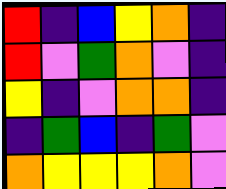[["red", "indigo", "blue", "yellow", "orange", "indigo"], ["red", "violet", "green", "orange", "violet", "indigo"], ["yellow", "indigo", "violet", "orange", "orange", "indigo"], ["indigo", "green", "blue", "indigo", "green", "violet"], ["orange", "yellow", "yellow", "yellow", "orange", "violet"]]